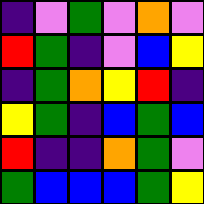[["indigo", "violet", "green", "violet", "orange", "violet"], ["red", "green", "indigo", "violet", "blue", "yellow"], ["indigo", "green", "orange", "yellow", "red", "indigo"], ["yellow", "green", "indigo", "blue", "green", "blue"], ["red", "indigo", "indigo", "orange", "green", "violet"], ["green", "blue", "blue", "blue", "green", "yellow"]]